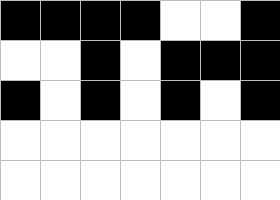[["black", "black", "black", "black", "white", "white", "black"], ["white", "white", "black", "white", "black", "black", "black"], ["black", "white", "black", "white", "black", "white", "black"], ["white", "white", "white", "white", "white", "white", "white"], ["white", "white", "white", "white", "white", "white", "white"]]